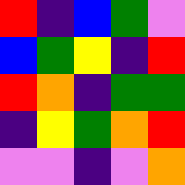[["red", "indigo", "blue", "green", "violet"], ["blue", "green", "yellow", "indigo", "red"], ["red", "orange", "indigo", "green", "green"], ["indigo", "yellow", "green", "orange", "red"], ["violet", "violet", "indigo", "violet", "orange"]]